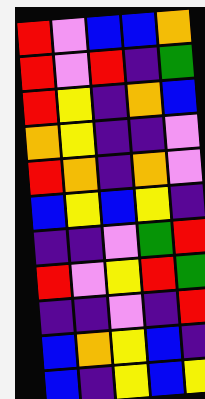[["red", "violet", "blue", "blue", "orange"], ["red", "violet", "red", "indigo", "green"], ["red", "yellow", "indigo", "orange", "blue"], ["orange", "yellow", "indigo", "indigo", "violet"], ["red", "orange", "indigo", "orange", "violet"], ["blue", "yellow", "blue", "yellow", "indigo"], ["indigo", "indigo", "violet", "green", "red"], ["red", "violet", "yellow", "red", "green"], ["indigo", "indigo", "violet", "indigo", "red"], ["blue", "orange", "yellow", "blue", "indigo"], ["blue", "indigo", "yellow", "blue", "yellow"]]